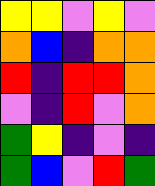[["yellow", "yellow", "violet", "yellow", "violet"], ["orange", "blue", "indigo", "orange", "orange"], ["red", "indigo", "red", "red", "orange"], ["violet", "indigo", "red", "violet", "orange"], ["green", "yellow", "indigo", "violet", "indigo"], ["green", "blue", "violet", "red", "green"]]